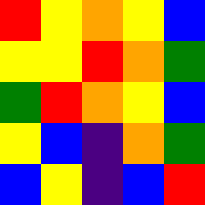[["red", "yellow", "orange", "yellow", "blue"], ["yellow", "yellow", "red", "orange", "green"], ["green", "red", "orange", "yellow", "blue"], ["yellow", "blue", "indigo", "orange", "green"], ["blue", "yellow", "indigo", "blue", "red"]]